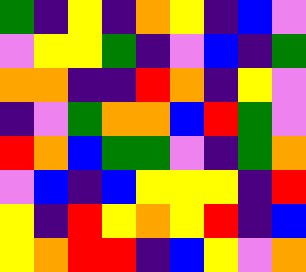[["green", "indigo", "yellow", "indigo", "orange", "yellow", "indigo", "blue", "violet"], ["violet", "yellow", "yellow", "green", "indigo", "violet", "blue", "indigo", "green"], ["orange", "orange", "indigo", "indigo", "red", "orange", "indigo", "yellow", "violet"], ["indigo", "violet", "green", "orange", "orange", "blue", "red", "green", "violet"], ["red", "orange", "blue", "green", "green", "violet", "indigo", "green", "orange"], ["violet", "blue", "indigo", "blue", "yellow", "yellow", "yellow", "indigo", "red"], ["yellow", "indigo", "red", "yellow", "orange", "yellow", "red", "indigo", "blue"], ["yellow", "orange", "red", "red", "indigo", "blue", "yellow", "violet", "orange"]]